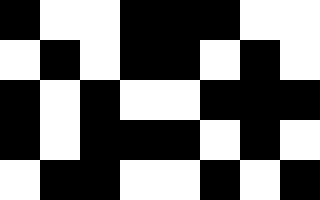[["black", "white", "white", "black", "black", "black", "white", "white"], ["white", "black", "white", "black", "black", "white", "black", "white"], ["black", "white", "black", "white", "white", "black", "black", "black"], ["black", "white", "black", "black", "black", "white", "black", "white"], ["white", "black", "black", "white", "white", "black", "white", "black"]]